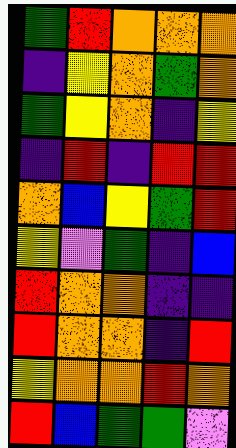[["green", "red", "orange", "orange", "orange"], ["indigo", "yellow", "orange", "green", "orange"], ["green", "yellow", "orange", "indigo", "yellow"], ["indigo", "red", "indigo", "red", "red"], ["orange", "blue", "yellow", "green", "red"], ["yellow", "violet", "green", "indigo", "blue"], ["red", "orange", "orange", "indigo", "indigo"], ["red", "orange", "orange", "indigo", "red"], ["yellow", "orange", "orange", "red", "orange"], ["red", "blue", "green", "green", "violet"]]